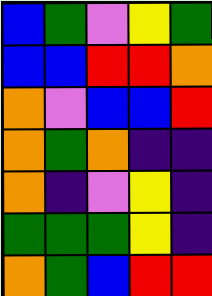[["blue", "green", "violet", "yellow", "green"], ["blue", "blue", "red", "red", "orange"], ["orange", "violet", "blue", "blue", "red"], ["orange", "green", "orange", "indigo", "indigo"], ["orange", "indigo", "violet", "yellow", "indigo"], ["green", "green", "green", "yellow", "indigo"], ["orange", "green", "blue", "red", "red"]]